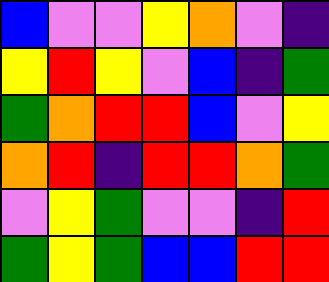[["blue", "violet", "violet", "yellow", "orange", "violet", "indigo"], ["yellow", "red", "yellow", "violet", "blue", "indigo", "green"], ["green", "orange", "red", "red", "blue", "violet", "yellow"], ["orange", "red", "indigo", "red", "red", "orange", "green"], ["violet", "yellow", "green", "violet", "violet", "indigo", "red"], ["green", "yellow", "green", "blue", "blue", "red", "red"]]